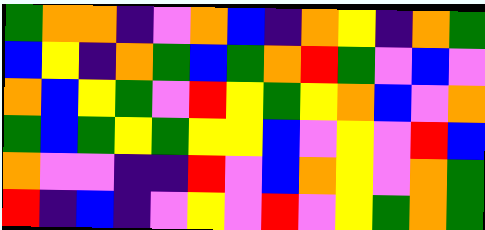[["green", "orange", "orange", "indigo", "violet", "orange", "blue", "indigo", "orange", "yellow", "indigo", "orange", "green"], ["blue", "yellow", "indigo", "orange", "green", "blue", "green", "orange", "red", "green", "violet", "blue", "violet"], ["orange", "blue", "yellow", "green", "violet", "red", "yellow", "green", "yellow", "orange", "blue", "violet", "orange"], ["green", "blue", "green", "yellow", "green", "yellow", "yellow", "blue", "violet", "yellow", "violet", "red", "blue"], ["orange", "violet", "violet", "indigo", "indigo", "red", "violet", "blue", "orange", "yellow", "violet", "orange", "green"], ["red", "indigo", "blue", "indigo", "violet", "yellow", "violet", "red", "violet", "yellow", "green", "orange", "green"]]